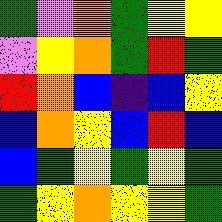[["green", "violet", "orange", "green", "yellow", "yellow"], ["violet", "yellow", "orange", "green", "red", "green"], ["red", "orange", "blue", "indigo", "blue", "yellow"], ["blue", "orange", "yellow", "blue", "red", "blue"], ["blue", "green", "yellow", "green", "yellow", "green"], ["green", "yellow", "orange", "yellow", "yellow", "green"]]